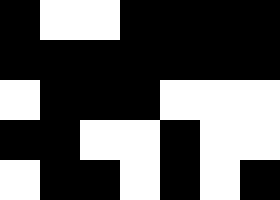[["black", "white", "white", "black", "black", "black", "black"], ["black", "black", "black", "black", "black", "black", "black"], ["white", "black", "black", "black", "white", "white", "white"], ["black", "black", "white", "white", "black", "white", "white"], ["white", "black", "black", "white", "black", "white", "black"]]